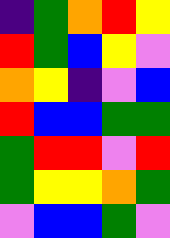[["indigo", "green", "orange", "red", "yellow"], ["red", "green", "blue", "yellow", "violet"], ["orange", "yellow", "indigo", "violet", "blue"], ["red", "blue", "blue", "green", "green"], ["green", "red", "red", "violet", "red"], ["green", "yellow", "yellow", "orange", "green"], ["violet", "blue", "blue", "green", "violet"]]